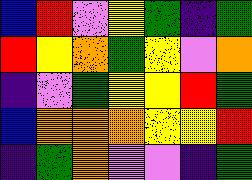[["blue", "red", "violet", "yellow", "green", "indigo", "green"], ["red", "yellow", "orange", "green", "yellow", "violet", "orange"], ["indigo", "violet", "green", "yellow", "yellow", "red", "green"], ["blue", "orange", "orange", "orange", "yellow", "yellow", "red"], ["indigo", "green", "orange", "violet", "violet", "indigo", "green"]]